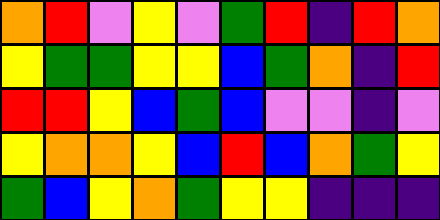[["orange", "red", "violet", "yellow", "violet", "green", "red", "indigo", "red", "orange"], ["yellow", "green", "green", "yellow", "yellow", "blue", "green", "orange", "indigo", "red"], ["red", "red", "yellow", "blue", "green", "blue", "violet", "violet", "indigo", "violet"], ["yellow", "orange", "orange", "yellow", "blue", "red", "blue", "orange", "green", "yellow"], ["green", "blue", "yellow", "orange", "green", "yellow", "yellow", "indigo", "indigo", "indigo"]]